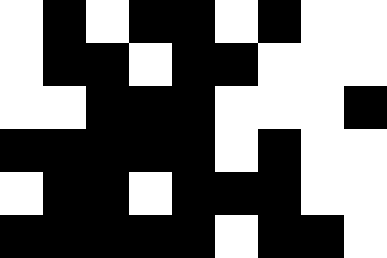[["white", "black", "white", "black", "black", "white", "black", "white", "white"], ["white", "black", "black", "white", "black", "black", "white", "white", "white"], ["white", "white", "black", "black", "black", "white", "white", "white", "black"], ["black", "black", "black", "black", "black", "white", "black", "white", "white"], ["white", "black", "black", "white", "black", "black", "black", "white", "white"], ["black", "black", "black", "black", "black", "white", "black", "black", "white"]]